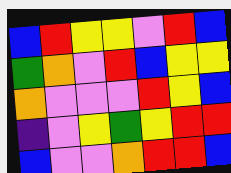[["blue", "red", "yellow", "yellow", "violet", "red", "blue"], ["green", "orange", "violet", "red", "blue", "yellow", "yellow"], ["orange", "violet", "violet", "violet", "red", "yellow", "blue"], ["indigo", "violet", "yellow", "green", "yellow", "red", "red"], ["blue", "violet", "violet", "orange", "red", "red", "blue"]]